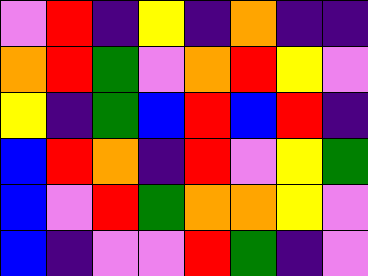[["violet", "red", "indigo", "yellow", "indigo", "orange", "indigo", "indigo"], ["orange", "red", "green", "violet", "orange", "red", "yellow", "violet"], ["yellow", "indigo", "green", "blue", "red", "blue", "red", "indigo"], ["blue", "red", "orange", "indigo", "red", "violet", "yellow", "green"], ["blue", "violet", "red", "green", "orange", "orange", "yellow", "violet"], ["blue", "indigo", "violet", "violet", "red", "green", "indigo", "violet"]]